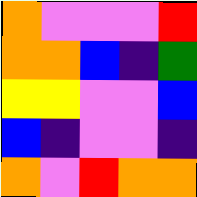[["orange", "violet", "violet", "violet", "red"], ["orange", "orange", "blue", "indigo", "green"], ["yellow", "yellow", "violet", "violet", "blue"], ["blue", "indigo", "violet", "violet", "indigo"], ["orange", "violet", "red", "orange", "orange"]]